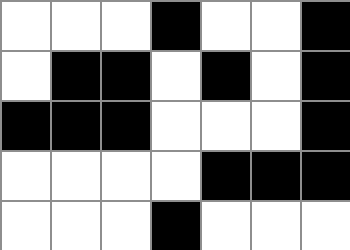[["white", "white", "white", "black", "white", "white", "black"], ["white", "black", "black", "white", "black", "white", "black"], ["black", "black", "black", "white", "white", "white", "black"], ["white", "white", "white", "white", "black", "black", "black"], ["white", "white", "white", "black", "white", "white", "white"]]